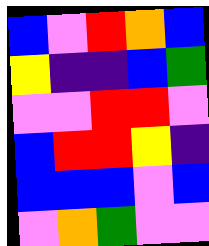[["blue", "violet", "red", "orange", "blue"], ["yellow", "indigo", "indigo", "blue", "green"], ["violet", "violet", "red", "red", "violet"], ["blue", "red", "red", "yellow", "indigo"], ["blue", "blue", "blue", "violet", "blue"], ["violet", "orange", "green", "violet", "violet"]]